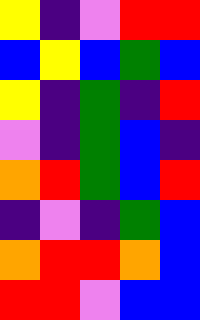[["yellow", "indigo", "violet", "red", "red"], ["blue", "yellow", "blue", "green", "blue"], ["yellow", "indigo", "green", "indigo", "red"], ["violet", "indigo", "green", "blue", "indigo"], ["orange", "red", "green", "blue", "red"], ["indigo", "violet", "indigo", "green", "blue"], ["orange", "red", "red", "orange", "blue"], ["red", "red", "violet", "blue", "blue"]]